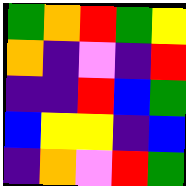[["green", "orange", "red", "green", "yellow"], ["orange", "indigo", "violet", "indigo", "red"], ["indigo", "indigo", "red", "blue", "green"], ["blue", "yellow", "yellow", "indigo", "blue"], ["indigo", "orange", "violet", "red", "green"]]